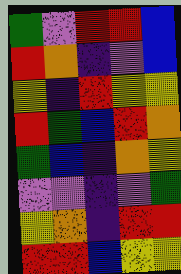[["green", "violet", "red", "red", "blue"], ["red", "orange", "indigo", "violet", "blue"], ["yellow", "indigo", "red", "yellow", "yellow"], ["red", "green", "blue", "red", "orange"], ["green", "blue", "indigo", "orange", "yellow"], ["violet", "violet", "indigo", "violet", "green"], ["yellow", "orange", "indigo", "red", "red"], ["red", "red", "blue", "yellow", "yellow"]]